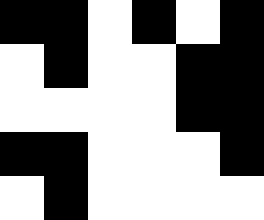[["black", "black", "white", "black", "white", "black"], ["white", "black", "white", "white", "black", "black"], ["white", "white", "white", "white", "black", "black"], ["black", "black", "white", "white", "white", "black"], ["white", "black", "white", "white", "white", "white"]]